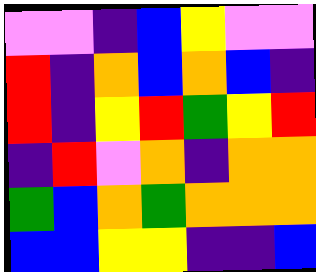[["violet", "violet", "indigo", "blue", "yellow", "violet", "violet"], ["red", "indigo", "orange", "blue", "orange", "blue", "indigo"], ["red", "indigo", "yellow", "red", "green", "yellow", "red"], ["indigo", "red", "violet", "orange", "indigo", "orange", "orange"], ["green", "blue", "orange", "green", "orange", "orange", "orange"], ["blue", "blue", "yellow", "yellow", "indigo", "indigo", "blue"]]